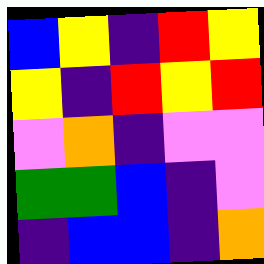[["blue", "yellow", "indigo", "red", "yellow"], ["yellow", "indigo", "red", "yellow", "red"], ["violet", "orange", "indigo", "violet", "violet"], ["green", "green", "blue", "indigo", "violet"], ["indigo", "blue", "blue", "indigo", "orange"]]